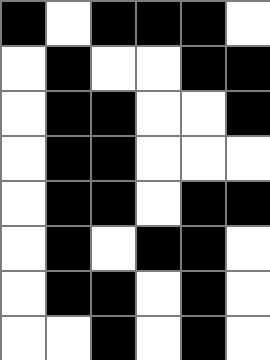[["black", "white", "black", "black", "black", "white"], ["white", "black", "white", "white", "black", "black"], ["white", "black", "black", "white", "white", "black"], ["white", "black", "black", "white", "white", "white"], ["white", "black", "black", "white", "black", "black"], ["white", "black", "white", "black", "black", "white"], ["white", "black", "black", "white", "black", "white"], ["white", "white", "black", "white", "black", "white"]]